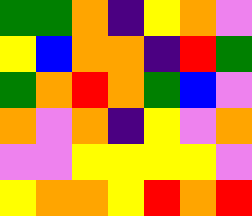[["green", "green", "orange", "indigo", "yellow", "orange", "violet"], ["yellow", "blue", "orange", "orange", "indigo", "red", "green"], ["green", "orange", "red", "orange", "green", "blue", "violet"], ["orange", "violet", "orange", "indigo", "yellow", "violet", "orange"], ["violet", "violet", "yellow", "yellow", "yellow", "yellow", "violet"], ["yellow", "orange", "orange", "yellow", "red", "orange", "red"]]